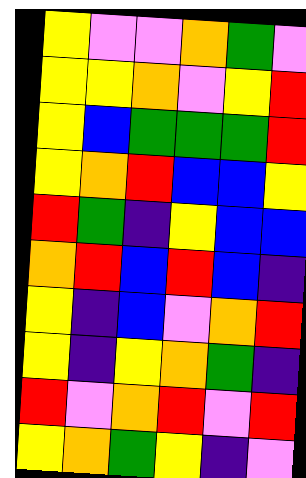[["yellow", "violet", "violet", "orange", "green", "violet"], ["yellow", "yellow", "orange", "violet", "yellow", "red"], ["yellow", "blue", "green", "green", "green", "red"], ["yellow", "orange", "red", "blue", "blue", "yellow"], ["red", "green", "indigo", "yellow", "blue", "blue"], ["orange", "red", "blue", "red", "blue", "indigo"], ["yellow", "indigo", "blue", "violet", "orange", "red"], ["yellow", "indigo", "yellow", "orange", "green", "indigo"], ["red", "violet", "orange", "red", "violet", "red"], ["yellow", "orange", "green", "yellow", "indigo", "violet"]]